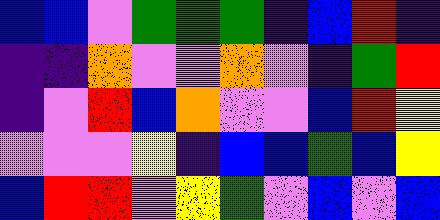[["blue", "blue", "violet", "green", "green", "green", "indigo", "blue", "red", "indigo"], ["indigo", "indigo", "orange", "violet", "violet", "orange", "violet", "indigo", "green", "red"], ["indigo", "violet", "red", "blue", "orange", "violet", "violet", "blue", "red", "yellow"], ["violet", "violet", "violet", "yellow", "indigo", "blue", "blue", "green", "blue", "yellow"], ["blue", "red", "red", "violet", "yellow", "green", "violet", "blue", "violet", "blue"]]